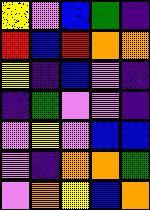[["yellow", "violet", "blue", "green", "indigo"], ["red", "blue", "red", "orange", "orange"], ["yellow", "indigo", "blue", "violet", "indigo"], ["indigo", "green", "violet", "violet", "indigo"], ["violet", "yellow", "violet", "blue", "blue"], ["violet", "indigo", "orange", "orange", "green"], ["violet", "orange", "yellow", "blue", "orange"]]